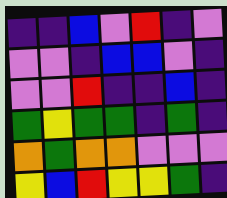[["indigo", "indigo", "blue", "violet", "red", "indigo", "violet"], ["violet", "violet", "indigo", "blue", "blue", "violet", "indigo"], ["violet", "violet", "red", "indigo", "indigo", "blue", "indigo"], ["green", "yellow", "green", "green", "indigo", "green", "indigo"], ["orange", "green", "orange", "orange", "violet", "violet", "violet"], ["yellow", "blue", "red", "yellow", "yellow", "green", "indigo"]]